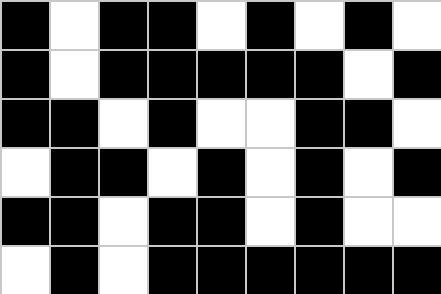[["black", "white", "black", "black", "white", "black", "white", "black", "white"], ["black", "white", "black", "black", "black", "black", "black", "white", "black"], ["black", "black", "white", "black", "white", "white", "black", "black", "white"], ["white", "black", "black", "white", "black", "white", "black", "white", "black"], ["black", "black", "white", "black", "black", "white", "black", "white", "white"], ["white", "black", "white", "black", "black", "black", "black", "black", "black"]]